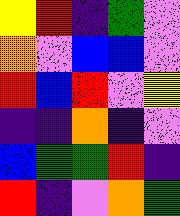[["yellow", "red", "indigo", "green", "violet"], ["orange", "violet", "blue", "blue", "violet"], ["red", "blue", "red", "violet", "yellow"], ["indigo", "indigo", "orange", "indigo", "violet"], ["blue", "green", "green", "red", "indigo"], ["red", "indigo", "violet", "orange", "green"]]